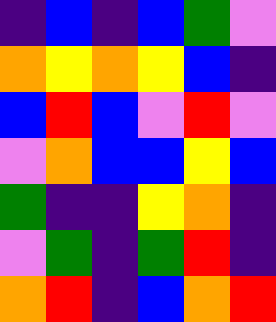[["indigo", "blue", "indigo", "blue", "green", "violet"], ["orange", "yellow", "orange", "yellow", "blue", "indigo"], ["blue", "red", "blue", "violet", "red", "violet"], ["violet", "orange", "blue", "blue", "yellow", "blue"], ["green", "indigo", "indigo", "yellow", "orange", "indigo"], ["violet", "green", "indigo", "green", "red", "indigo"], ["orange", "red", "indigo", "blue", "orange", "red"]]